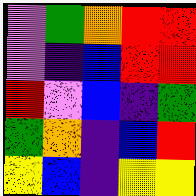[["violet", "green", "orange", "red", "red"], ["violet", "indigo", "blue", "red", "red"], ["red", "violet", "blue", "indigo", "green"], ["green", "orange", "indigo", "blue", "red"], ["yellow", "blue", "indigo", "yellow", "yellow"]]